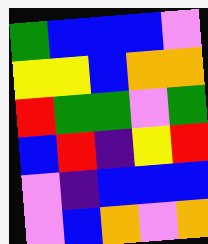[["green", "blue", "blue", "blue", "violet"], ["yellow", "yellow", "blue", "orange", "orange"], ["red", "green", "green", "violet", "green"], ["blue", "red", "indigo", "yellow", "red"], ["violet", "indigo", "blue", "blue", "blue"], ["violet", "blue", "orange", "violet", "orange"]]